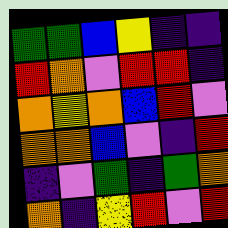[["green", "green", "blue", "yellow", "indigo", "indigo"], ["red", "orange", "violet", "red", "red", "indigo"], ["orange", "yellow", "orange", "blue", "red", "violet"], ["orange", "orange", "blue", "violet", "indigo", "red"], ["indigo", "violet", "green", "indigo", "green", "orange"], ["orange", "indigo", "yellow", "red", "violet", "red"]]